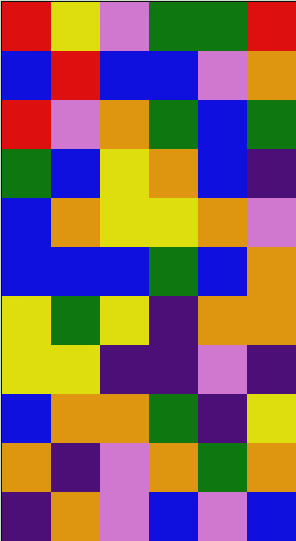[["red", "yellow", "violet", "green", "green", "red"], ["blue", "red", "blue", "blue", "violet", "orange"], ["red", "violet", "orange", "green", "blue", "green"], ["green", "blue", "yellow", "orange", "blue", "indigo"], ["blue", "orange", "yellow", "yellow", "orange", "violet"], ["blue", "blue", "blue", "green", "blue", "orange"], ["yellow", "green", "yellow", "indigo", "orange", "orange"], ["yellow", "yellow", "indigo", "indigo", "violet", "indigo"], ["blue", "orange", "orange", "green", "indigo", "yellow"], ["orange", "indigo", "violet", "orange", "green", "orange"], ["indigo", "orange", "violet", "blue", "violet", "blue"]]